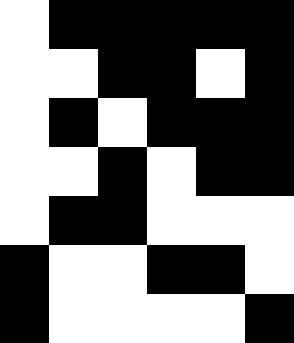[["white", "black", "black", "black", "black", "black"], ["white", "white", "black", "black", "white", "black"], ["white", "black", "white", "black", "black", "black"], ["white", "white", "black", "white", "black", "black"], ["white", "black", "black", "white", "white", "white"], ["black", "white", "white", "black", "black", "white"], ["black", "white", "white", "white", "white", "black"]]